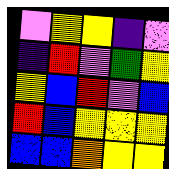[["violet", "yellow", "yellow", "indigo", "violet"], ["indigo", "red", "violet", "green", "yellow"], ["yellow", "blue", "red", "violet", "blue"], ["red", "blue", "yellow", "yellow", "yellow"], ["blue", "blue", "orange", "yellow", "yellow"]]